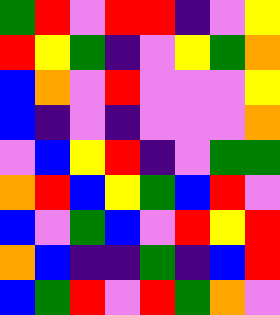[["green", "red", "violet", "red", "red", "indigo", "violet", "yellow"], ["red", "yellow", "green", "indigo", "violet", "yellow", "green", "orange"], ["blue", "orange", "violet", "red", "violet", "violet", "violet", "yellow"], ["blue", "indigo", "violet", "indigo", "violet", "violet", "violet", "orange"], ["violet", "blue", "yellow", "red", "indigo", "violet", "green", "green"], ["orange", "red", "blue", "yellow", "green", "blue", "red", "violet"], ["blue", "violet", "green", "blue", "violet", "red", "yellow", "red"], ["orange", "blue", "indigo", "indigo", "green", "indigo", "blue", "red"], ["blue", "green", "red", "violet", "red", "green", "orange", "violet"]]